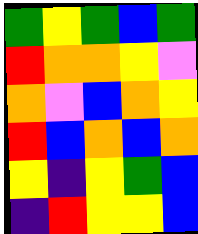[["green", "yellow", "green", "blue", "green"], ["red", "orange", "orange", "yellow", "violet"], ["orange", "violet", "blue", "orange", "yellow"], ["red", "blue", "orange", "blue", "orange"], ["yellow", "indigo", "yellow", "green", "blue"], ["indigo", "red", "yellow", "yellow", "blue"]]